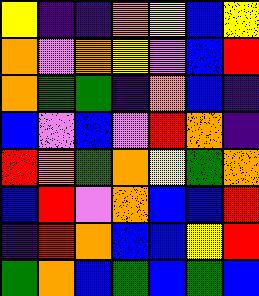[["yellow", "indigo", "indigo", "orange", "yellow", "blue", "yellow"], ["orange", "violet", "orange", "yellow", "violet", "blue", "red"], ["orange", "green", "green", "indigo", "orange", "blue", "indigo"], ["blue", "violet", "blue", "violet", "red", "orange", "indigo"], ["red", "orange", "green", "orange", "yellow", "green", "orange"], ["blue", "red", "violet", "orange", "blue", "blue", "red"], ["indigo", "red", "orange", "blue", "blue", "yellow", "red"], ["green", "orange", "blue", "green", "blue", "green", "blue"]]